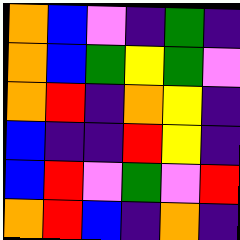[["orange", "blue", "violet", "indigo", "green", "indigo"], ["orange", "blue", "green", "yellow", "green", "violet"], ["orange", "red", "indigo", "orange", "yellow", "indigo"], ["blue", "indigo", "indigo", "red", "yellow", "indigo"], ["blue", "red", "violet", "green", "violet", "red"], ["orange", "red", "blue", "indigo", "orange", "indigo"]]